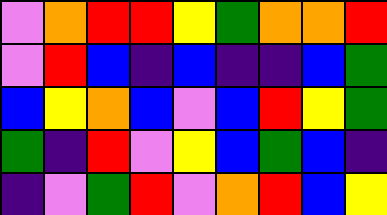[["violet", "orange", "red", "red", "yellow", "green", "orange", "orange", "red"], ["violet", "red", "blue", "indigo", "blue", "indigo", "indigo", "blue", "green"], ["blue", "yellow", "orange", "blue", "violet", "blue", "red", "yellow", "green"], ["green", "indigo", "red", "violet", "yellow", "blue", "green", "blue", "indigo"], ["indigo", "violet", "green", "red", "violet", "orange", "red", "blue", "yellow"]]